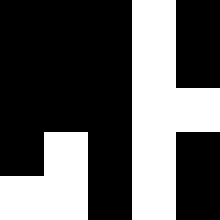[["black", "black", "black", "white", "black"], ["black", "black", "black", "white", "black"], ["black", "black", "black", "white", "white"], ["black", "white", "black", "white", "black"], ["white", "white", "black", "white", "black"]]